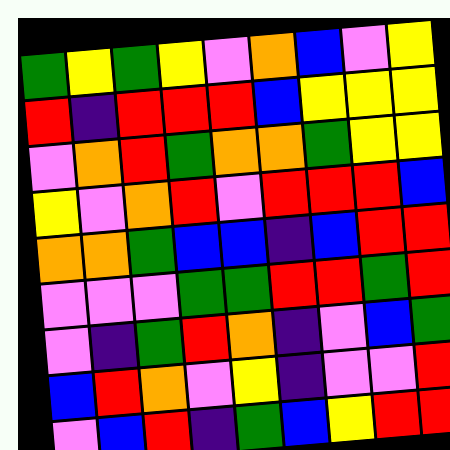[["green", "yellow", "green", "yellow", "violet", "orange", "blue", "violet", "yellow"], ["red", "indigo", "red", "red", "red", "blue", "yellow", "yellow", "yellow"], ["violet", "orange", "red", "green", "orange", "orange", "green", "yellow", "yellow"], ["yellow", "violet", "orange", "red", "violet", "red", "red", "red", "blue"], ["orange", "orange", "green", "blue", "blue", "indigo", "blue", "red", "red"], ["violet", "violet", "violet", "green", "green", "red", "red", "green", "red"], ["violet", "indigo", "green", "red", "orange", "indigo", "violet", "blue", "green"], ["blue", "red", "orange", "violet", "yellow", "indigo", "violet", "violet", "red"], ["violet", "blue", "red", "indigo", "green", "blue", "yellow", "red", "red"]]